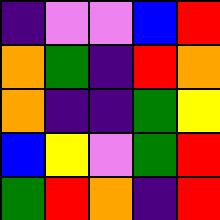[["indigo", "violet", "violet", "blue", "red"], ["orange", "green", "indigo", "red", "orange"], ["orange", "indigo", "indigo", "green", "yellow"], ["blue", "yellow", "violet", "green", "red"], ["green", "red", "orange", "indigo", "red"]]